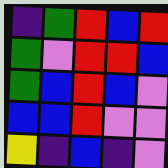[["indigo", "green", "red", "blue", "red"], ["green", "violet", "red", "red", "blue"], ["green", "blue", "red", "blue", "violet"], ["blue", "blue", "red", "violet", "violet"], ["yellow", "indigo", "blue", "indigo", "violet"]]